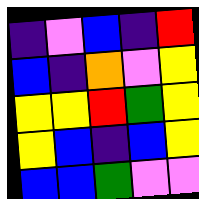[["indigo", "violet", "blue", "indigo", "red"], ["blue", "indigo", "orange", "violet", "yellow"], ["yellow", "yellow", "red", "green", "yellow"], ["yellow", "blue", "indigo", "blue", "yellow"], ["blue", "blue", "green", "violet", "violet"]]